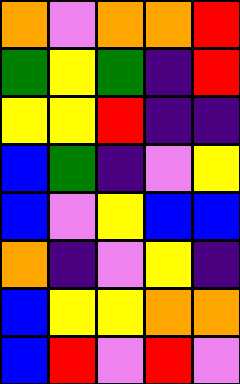[["orange", "violet", "orange", "orange", "red"], ["green", "yellow", "green", "indigo", "red"], ["yellow", "yellow", "red", "indigo", "indigo"], ["blue", "green", "indigo", "violet", "yellow"], ["blue", "violet", "yellow", "blue", "blue"], ["orange", "indigo", "violet", "yellow", "indigo"], ["blue", "yellow", "yellow", "orange", "orange"], ["blue", "red", "violet", "red", "violet"]]